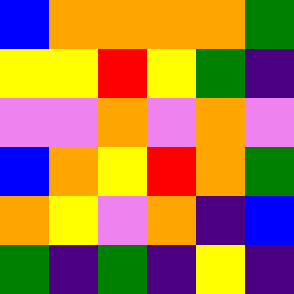[["blue", "orange", "orange", "orange", "orange", "green"], ["yellow", "yellow", "red", "yellow", "green", "indigo"], ["violet", "violet", "orange", "violet", "orange", "violet"], ["blue", "orange", "yellow", "red", "orange", "green"], ["orange", "yellow", "violet", "orange", "indigo", "blue"], ["green", "indigo", "green", "indigo", "yellow", "indigo"]]